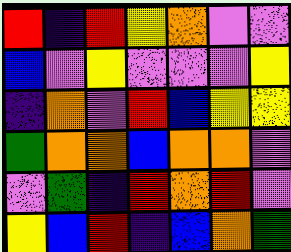[["red", "indigo", "red", "yellow", "orange", "violet", "violet"], ["blue", "violet", "yellow", "violet", "violet", "violet", "yellow"], ["indigo", "orange", "violet", "red", "blue", "yellow", "yellow"], ["green", "orange", "orange", "blue", "orange", "orange", "violet"], ["violet", "green", "indigo", "red", "orange", "red", "violet"], ["yellow", "blue", "red", "indigo", "blue", "orange", "green"]]